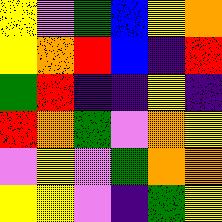[["yellow", "violet", "green", "blue", "yellow", "orange"], ["yellow", "orange", "red", "blue", "indigo", "red"], ["green", "red", "indigo", "indigo", "yellow", "indigo"], ["red", "orange", "green", "violet", "orange", "yellow"], ["violet", "yellow", "violet", "green", "orange", "orange"], ["yellow", "yellow", "violet", "indigo", "green", "yellow"]]